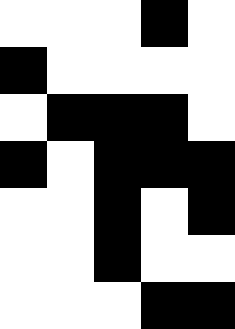[["white", "white", "white", "black", "white"], ["black", "white", "white", "white", "white"], ["white", "black", "black", "black", "white"], ["black", "white", "black", "black", "black"], ["white", "white", "black", "white", "black"], ["white", "white", "black", "white", "white"], ["white", "white", "white", "black", "black"]]